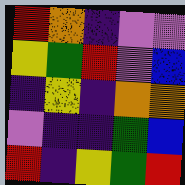[["red", "orange", "indigo", "violet", "violet"], ["yellow", "green", "red", "violet", "blue"], ["indigo", "yellow", "indigo", "orange", "orange"], ["violet", "indigo", "indigo", "green", "blue"], ["red", "indigo", "yellow", "green", "red"]]